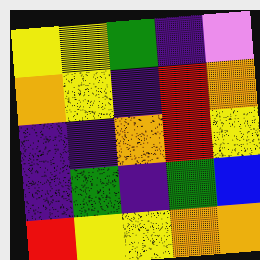[["yellow", "yellow", "green", "indigo", "violet"], ["orange", "yellow", "indigo", "red", "orange"], ["indigo", "indigo", "orange", "red", "yellow"], ["indigo", "green", "indigo", "green", "blue"], ["red", "yellow", "yellow", "orange", "orange"]]